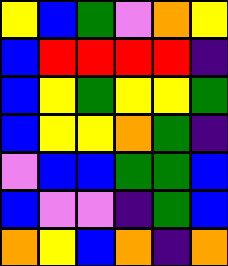[["yellow", "blue", "green", "violet", "orange", "yellow"], ["blue", "red", "red", "red", "red", "indigo"], ["blue", "yellow", "green", "yellow", "yellow", "green"], ["blue", "yellow", "yellow", "orange", "green", "indigo"], ["violet", "blue", "blue", "green", "green", "blue"], ["blue", "violet", "violet", "indigo", "green", "blue"], ["orange", "yellow", "blue", "orange", "indigo", "orange"]]